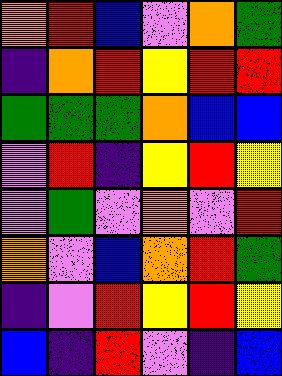[["orange", "red", "blue", "violet", "orange", "green"], ["indigo", "orange", "red", "yellow", "red", "red"], ["green", "green", "green", "orange", "blue", "blue"], ["violet", "red", "indigo", "yellow", "red", "yellow"], ["violet", "green", "violet", "orange", "violet", "red"], ["orange", "violet", "blue", "orange", "red", "green"], ["indigo", "violet", "red", "yellow", "red", "yellow"], ["blue", "indigo", "red", "violet", "indigo", "blue"]]